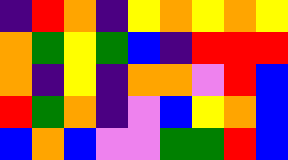[["indigo", "red", "orange", "indigo", "yellow", "orange", "yellow", "orange", "yellow"], ["orange", "green", "yellow", "green", "blue", "indigo", "red", "red", "red"], ["orange", "indigo", "yellow", "indigo", "orange", "orange", "violet", "red", "blue"], ["red", "green", "orange", "indigo", "violet", "blue", "yellow", "orange", "blue"], ["blue", "orange", "blue", "violet", "violet", "green", "green", "red", "blue"]]